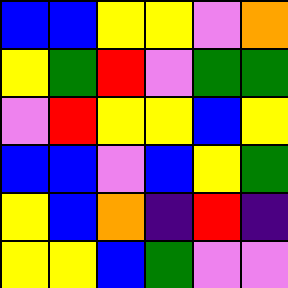[["blue", "blue", "yellow", "yellow", "violet", "orange"], ["yellow", "green", "red", "violet", "green", "green"], ["violet", "red", "yellow", "yellow", "blue", "yellow"], ["blue", "blue", "violet", "blue", "yellow", "green"], ["yellow", "blue", "orange", "indigo", "red", "indigo"], ["yellow", "yellow", "blue", "green", "violet", "violet"]]